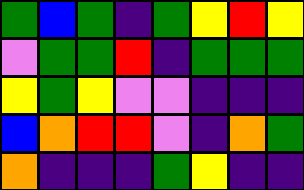[["green", "blue", "green", "indigo", "green", "yellow", "red", "yellow"], ["violet", "green", "green", "red", "indigo", "green", "green", "green"], ["yellow", "green", "yellow", "violet", "violet", "indigo", "indigo", "indigo"], ["blue", "orange", "red", "red", "violet", "indigo", "orange", "green"], ["orange", "indigo", "indigo", "indigo", "green", "yellow", "indigo", "indigo"]]